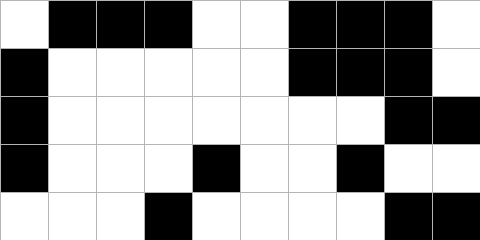[["white", "black", "black", "black", "white", "white", "black", "black", "black", "white"], ["black", "white", "white", "white", "white", "white", "black", "black", "black", "white"], ["black", "white", "white", "white", "white", "white", "white", "white", "black", "black"], ["black", "white", "white", "white", "black", "white", "white", "black", "white", "white"], ["white", "white", "white", "black", "white", "white", "white", "white", "black", "black"]]